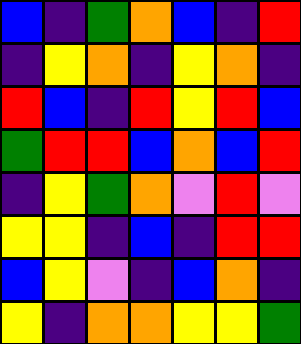[["blue", "indigo", "green", "orange", "blue", "indigo", "red"], ["indigo", "yellow", "orange", "indigo", "yellow", "orange", "indigo"], ["red", "blue", "indigo", "red", "yellow", "red", "blue"], ["green", "red", "red", "blue", "orange", "blue", "red"], ["indigo", "yellow", "green", "orange", "violet", "red", "violet"], ["yellow", "yellow", "indigo", "blue", "indigo", "red", "red"], ["blue", "yellow", "violet", "indigo", "blue", "orange", "indigo"], ["yellow", "indigo", "orange", "orange", "yellow", "yellow", "green"]]